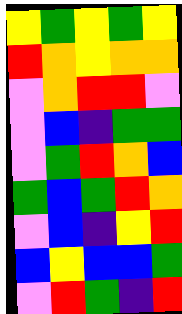[["yellow", "green", "yellow", "green", "yellow"], ["red", "orange", "yellow", "orange", "orange"], ["violet", "orange", "red", "red", "violet"], ["violet", "blue", "indigo", "green", "green"], ["violet", "green", "red", "orange", "blue"], ["green", "blue", "green", "red", "orange"], ["violet", "blue", "indigo", "yellow", "red"], ["blue", "yellow", "blue", "blue", "green"], ["violet", "red", "green", "indigo", "red"]]